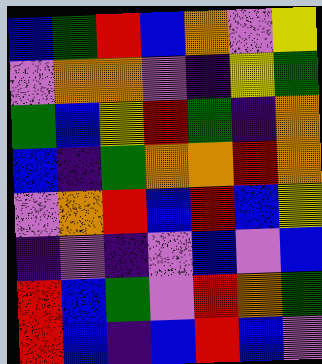[["blue", "green", "red", "blue", "orange", "violet", "yellow"], ["violet", "orange", "orange", "violet", "indigo", "yellow", "green"], ["green", "blue", "yellow", "red", "green", "indigo", "orange"], ["blue", "indigo", "green", "orange", "orange", "red", "orange"], ["violet", "orange", "red", "blue", "red", "blue", "yellow"], ["indigo", "violet", "indigo", "violet", "blue", "violet", "blue"], ["red", "blue", "green", "violet", "red", "orange", "green"], ["red", "blue", "indigo", "blue", "red", "blue", "violet"]]